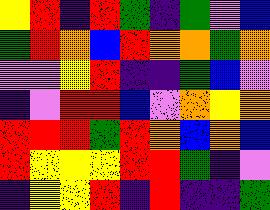[["yellow", "red", "indigo", "red", "green", "indigo", "green", "violet", "blue"], ["green", "red", "orange", "blue", "red", "orange", "orange", "green", "orange"], ["violet", "violet", "yellow", "red", "indigo", "indigo", "green", "blue", "violet"], ["indigo", "violet", "red", "red", "blue", "violet", "orange", "yellow", "orange"], ["red", "red", "red", "green", "red", "orange", "blue", "orange", "blue"], ["red", "yellow", "yellow", "yellow", "red", "red", "green", "indigo", "violet"], ["indigo", "yellow", "yellow", "red", "indigo", "red", "indigo", "indigo", "green"]]